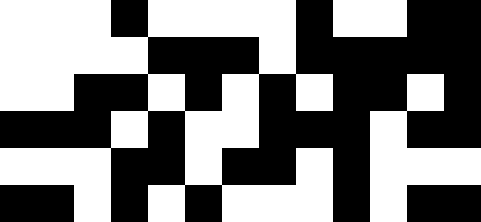[["white", "white", "white", "black", "white", "white", "white", "white", "black", "white", "white", "black", "black"], ["white", "white", "white", "white", "black", "black", "black", "white", "black", "black", "black", "black", "black"], ["white", "white", "black", "black", "white", "black", "white", "black", "white", "black", "black", "white", "black"], ["black", "black", "black", "white", "black", "white", "white", "black", "black", "black", "white", "black", "black"], ["white", "white", "white", "black", "black", "white", "black", "black", "white", "black", "white", "white", "white"], ["black", "black", "white", "black", "white", "black", "white", "white", "white", "black", "white", "black", "black"]]